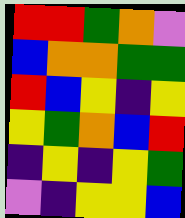[["red", "red", "green", "orange", "violet"], ["blue", "orange", "orange", "green", "green"], ["red", "blue", "yellow", "indigo", "yellow"], ["yellow", "green", "orange", "blue", "red"], ["indigo", "yellow", "indigo", "yellow", "green"], ["violet", "indigo", "yellow", "yellow", "blue"]]